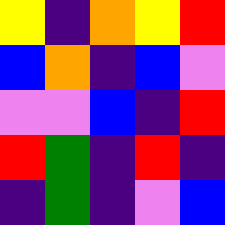[["yellow", "indigo", "orange", "yellow", "red"], ["blue", "orange", "indigo", "blue", "violet"], ["violet", "violet", "blue", "indigo", "red"], ["red", "green", "indigo", "red", "indigo"], ["indigo", "green", "indigo", "violet", "blue"]]